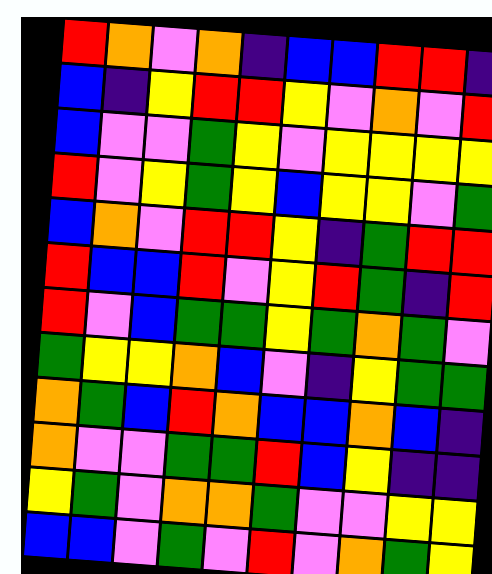[["red", "orange", "violet", "orange", "indigo", "blue", "blue", "red", "red", "indigo"], ["blue", "indigo", "yellow", "red", "red", "yellow", "violet", "orange", "violet", "red"], ["blue", "violet", "violet", "green", "yellow", "violet", "yellow", "yellow", "yellow", "yellow"], ["red", "violet", "yellow", "green", "yellow", "blue", "yellow", "yellow", "violet", "green"], ["blue", "orange", "violet", "red", "red", "yellow", "indigo", "green", "red", "red"], ["red", "blue", "blue", "red", "violet", "yellow", "red", "green", "indigo", "red"], ["red", "violet", "blue", "green", "green", "yellow", "green", "orange", "green", "violet"], ["green", "yellow", "yellow", "orange", "blue", "violet", "indigo", "yellow", "green", "green"], ["orange", "green", "blue", "red", "orange", "blue", "blue", "orange", "blue", "indigo"], ["orange", "violet", "violet", "green", "green", "red", "blue", "yellow", "indigo", "indigo"], ["yellow", "green", "violet", "orange", "orange", "green", "violet", "violet", "yellow", "yellow"], ["blue", "blue", "violet", "green", "violet", "red", "violet", "orange", "green", "yellow"]]